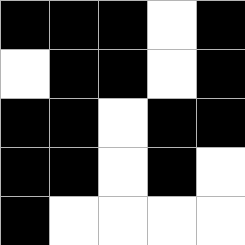[["black", "black", "black", "white", "black"], ["white", "black", "black", "white", "black"], ["black", "black", "white", "black", "black"], ["black", "black", "white", "black", "white"], ["black", "white", "white", "white", "white"]]